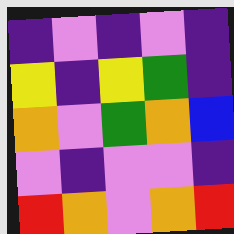[["indigo", "violet", "indigo", "violet", "indigo"], ["yellow", "indigo", "yellow", "green", "indigo"], ["orange", "violet", "green", "orange", "blue"], ["violet", "indigo", "violet", "violet", "indigo"], ["red", "orange", "violet", "orange", "red"]]